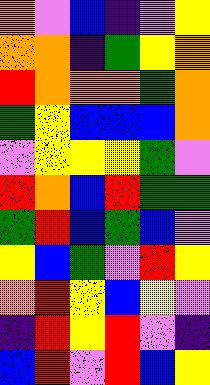[["orange", "violet", "blue", "indigo", "violet", "yellow"], ["orange", "orange", "indigo", "green", "yellow", "orange"], ["red", "orange", "orange", "orange", "green", "orange"], ["green", "yellow", "blue", "blue", "blue", "orange"], ["violet", "yellow", "yellow", "yellow", "green", "violet"], ["red", "orange", "blue", "red", "green", "green"], ["green", "red", "blue", "green", "blue", "violet"], ["yellow", "blue", "green", "violet", "red", "yellow"], ["orange", "red", "yellow", "blue", "yellow", "violet"], ["indigo", "red", "yellow", "red", "violet", "indigo"], ["blue", "red", "violet", "red", "blue", "yellow"]]